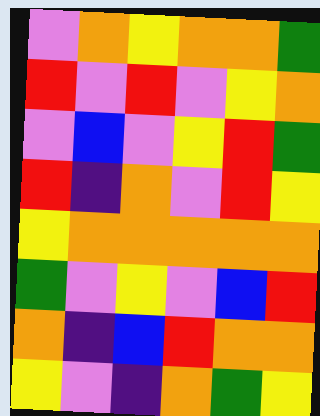[["violet", "orange", "yellow", "orange", "orange", "green"], ["red", "violet", "red", "violet", "yellow", "orange"], ["violet", "blue", "violet", "yellow", "red", "green"], ["red", "indigo", "orange", "violet", "red", "yellow"], ["yellow", "orange", "orange", "orange", "orange", "orange"], ["green", "violet", "yellow", "violet", "blue", "red"], ["orange", "indigo", "blue", "red", "orange", "orange"], ["yellow", "violet", "indigo", "orange", "green", "yellow"]]